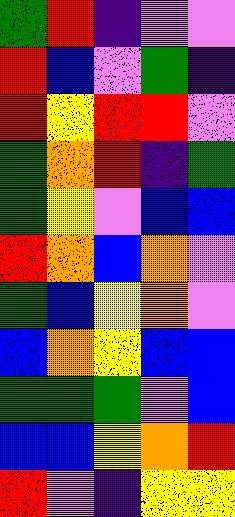[["green", "red", "indigo", "violet", "violet"], ["red", "blue", "violet", "green", "indigo"], ["red", "yellow", "red", "red", "violet"], ["green", "orange", "red", "indigo", "green"], ["green", "yellow", "violet", "blue", "blue"], ["red", "orange", "blue", "orange", "violet"], ["green", "blue", "yellow", "orange", "violet"], ["blue", "orange", "yellow", "blue", "blue"], ["green", "green", "green", "violet", "blue"], ["blue", "blue", "yellow", "orange", "red"], ["red", "violet", "indigo", "yellow", "yellow"]]